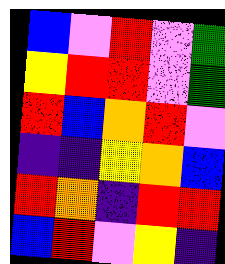[["blue", "violet", "red", "violet", "green"], ["yellow", "red", "red", "violet", "green"], ["red", "blue", "orange", "red", "violet"], ["indigo", "indigo", "yellow", "orange", "blue"], ["red", "orange", "indigo", "red", "red"], ["blue", "red", "violet", "yellow", "indigo"]]